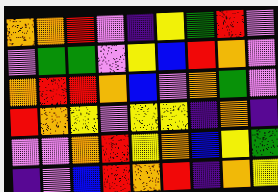[["orange", "orange", "red", "violet", "indigo", "yellow", "green", "red", "violet"], ["violet", "green", "green", "violet", "yellow", "blue", "red", "orange", "violet"], ["orange", "red", "red", "orange", "blue", "violet", "orange", "green", "violet"], ["red", "orange", "yellow", "violet", "yellow", "yellow", "indigo", "orange", "indigo"], ["violet", "violet", "orange", "red", "yellow", "orange", "blue", "yellow", "green"], ["indigo", "violet", "blue", "red", "orange", "red", "indigo", "orange", "yellow"]]